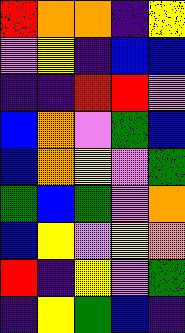[["red", "orange", "orange", "indigo", "yellow"], ["violet", "yellow", "indigo", "blue", "blue"], ["indigo", "indigo", "red", "red", "violet"], ["blue", "orange", "violet", "green", "blue"], ["blue", "orange", "yellow", "violet", "green"], ["green", "blue", "green", "violet", "orange"], ["blue", "yellow", "violet", "yellow", "orange"], ["red", "indigo", "yellow", "violet", "green"], ["indigo", "yellow", "green", "blue", "indigo"]]